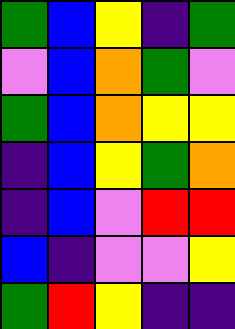[["green", "blue", "yellow", "indigo", "green"], ["violet", "blue", "orange", "green", "violet"], ["green", "blue", "orange", "yellow", "yellow"], ["indigo", "blue", "yellow", "green", "orange"], ["indigo", "blue", "violet", "red", "red"], ["blue", "indigo", "violet", "violet", "yellow"], ["green", "red", "yellow", "indigo", "indigo"]]